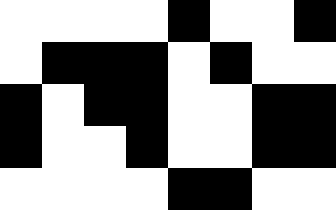[["white", "white", "white", "white", "black", "white", "white", "black"], ["white", "black", "black", "black", "white", "black", "white", "white"], ["black", "white", "black", "black", "white", "white", "black", "black"], ["black", "white", "white", "black", "white", "white", "black", "black"], ["white", "white", "white", "white", "black", "black", "white", "white"]]